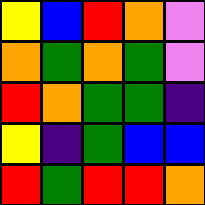[["yellow", "blue", "red", "orange", "violet"], ["orange", "green", "orange", "green", "violet"], ["red", "orange", "green", "green", "indigo"], ["yellow", "indigo", "green", "blue", "blue"], ["red", "green", "red", "red", "orange"]]